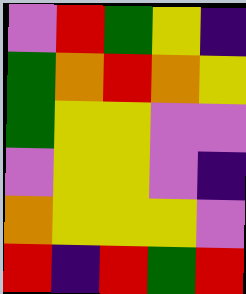[["violet", "red", "green", "yellow", "indigo"], ["green", "orange", "red", "orange", "yellow"], ["green", "yellow", "yellow", "violet", "violet"], ["violet", "yellow", "yellow", "violet", "indigo"], ["orange", "yellow", "yellow", "yellow", "violet"], ["red", "indigo", "red", "green", "red"]]